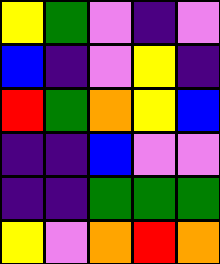[["yellow", "green", "violet", "indigo", "violet"], ["blue", "indigo", "violet", "yellow", "indigo"], ["red", "green", "orange", "yellow", "blue"], ["indigo", "indigo", "blue", "violet", "violet"], ["indigo", "indigo", "green", "green", "green"], ["yellow", "violet", "orange", "red", "orange"]]